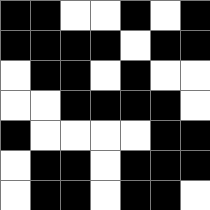[["black", "black", "white", "white", "black", "white", "black"], ["black", "black", "black", "black", "white", "black", "black"], ["white", "black", "black", "white", "black", "white", "white"], ["white", "white", "black", "black", "black", "black", "white"], ["black", "white", "white", "white", "white", "black", "black"], ["white", "black", "black", "white", "black", "black", "black"], ["white", "black", "black", "white", "black", "black", "white"]]